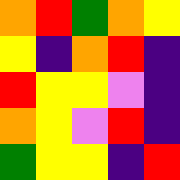[["orange", "red", "green", "orange", "yellow"], ["yellow", "indigo", "orange", "red", "indigo"], ["red", "yellow", "yellow", "violet", "indigo"], ["orange", "yellow", "violet", "red", "indigo"], ["green", "yellow", "yellow", "indigo", "red"]]